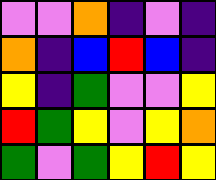[["violet", "violet", "orange", "indigo", "violet", "indigo"], ["orange", "indigo", "blue", "red", "blue", "indigo"], ["yellow", "indigo", "green", "violet", "violet", "yellow"], ["red", "green", "yellow", "violet", "yellow", "orange"], ["green", "violet", "green", "yellow", "red", "yellow"]]